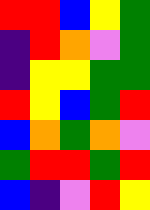[["red", "red", "blue", "yellow", "green"], ["indigo", "red", "orange", "violet", "green"], ["indigo", "yellow", "yellow", "green", "green"], ["red", "yellow", "blue", "green", "red"], ["blue", "orange", "green", "orange", "violet"], ["green", "red", "red", "green", "red"], ["blue", "indigo", "violet", "red", "yellow"]]